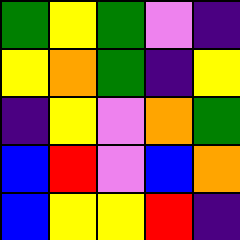[["green", "yellow", "green", "violet", "indigo"], ["yellow", "orange", "green", "indigo", "yellow"], ["indigo", "yellow", "violet", "orange", "green"], ["blue", "red", "violet", "blue", "orange"], ["blue", "yellow", "yellow", "red", "indigo"]]